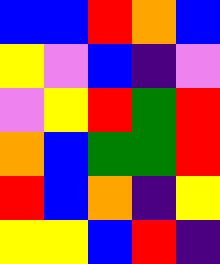[["blue", "blue", "red", "orange", "blue"], ["yellow", "violet", "blue", "indigo", "violet"], ["violet", "yellow", "red", "green", "red"], ["orange", "blue", "green", "green", "red"], ["red", "blue", "orange", "indigo", "yellow"], ["yellow", "yellow", "blue", "red", "indigo"]]